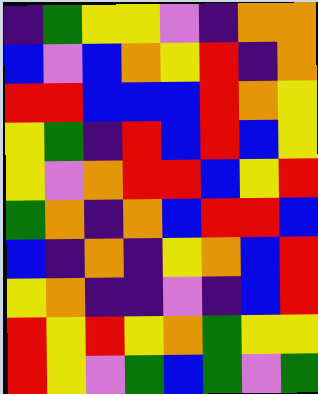[["indigo", "green", "yellow", "yellow", "violet", "indigo", "orange", "orange"], ["blue", "violet", "blue", "orange", "yellow", "red", "indigo", "orange"], ["red", "red", "blue", "blue", "blue", "red", "orange", "yellow"], ["yellow", "green", "indigo", "red", "blue", "red", "blue", "yellow"], ["yellow", "violet", "orange", "red", "red", "blue", "yellow", "red"], ["green", "orange", "indigo", "orange", "blue", "red", "red", "blue"], ["blue", "indigo", "orange", "indigo", "yellow", "orange", "blue", "red"], ["yellow", "orange", "indigo", "indigo", "violet", "indigo", "blue", "red"], ["red", "yellow", "red", "yellow", "orange", "green", "yellow", "yellow"], ["red", "yellow", "violet", "green", "blue", "green", "violet", "green"]]